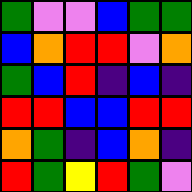[["green", "violet", "violet", "blue", "green", "green"], ["blue", "orange", "red", "red", "violet", "orange"], ["green", "blue", "red", "indigo", "blue", "indigo"], ["red", "red", "blue", "blue", "red", "red"], ["orange", "green", "indigo", "blue", "orange", "indigo"], ["red", "green", "yellow", "red", "green", "violet"]]